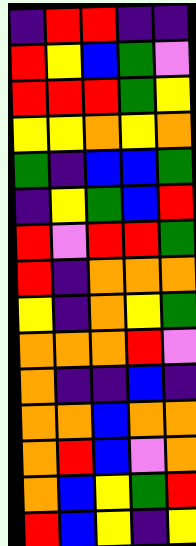[["indigo", "red", "red", "indigo", "indigo"], ["red", "yellow", "blue", "green", "violet"], ["red", "red", "red", "green", "yellow"], ["yellow", "yellow", "orange", "yellow", "orange"], ["green", "indigo", "blue", "blue", "green"], ["indigo", "yellow", "green", "blue", "red"], ["red", "violet", "red", "red", "green"], ["red", "indigo", "orange", "orange", "orange"], ["yellow", "indigo", "orange", "yellow", "green"], ["orange", "orange", "orange", "red", "violet"], ["orange", "indigo", "indigo", "blue", "indigo"], ["orange", "orange", "blue", "orange", "orange"], ["orange", "red", "blue", "violet", "orange"], ["orange", "blue", "yellow", "green", "red"], ["red", "blue", "yellow", "indigo", "yellow"]]